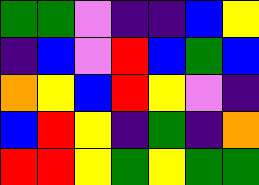[["green", "green", "violet", "indigo", "indigo", "blue", "yellow"], ["indigo", "blue", "violet", "red", "blue", "green", "blue"], ["orange", "yellow", "blue", "red", "yellow", "violet", "indigo"], ["blue", "red", "yellow", "indigo", "green", "indigo", "orange"], ["red", "red", "yellow", "green", "yellow", "green", "green"]]